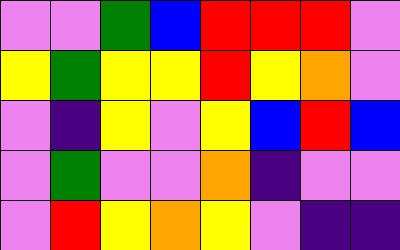[["violet", "violet", "green", "blue", "red", "red", "red", "violet"], ["yellow", "green", "yellow", "yellow", "red", "yellow", "orange", "violet"], ["violet", "indigo", "yellow", "violet", "yellow", "blue", "red", "blue"], ["violet", "green", "violet", "violet", "orange", "indigo", "violet", "violet"], ["violet", "red", "yellow", "orange", "yellow", "violet", "indigo", "indigo"]]